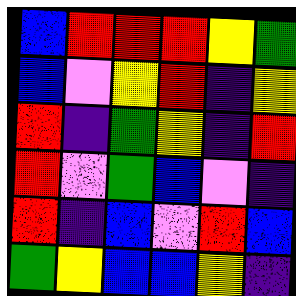[["blue", "red", "red", "red", "yellow", "green"], ["blue", "violet", "yellow", "red", "indigo", "yellow"], ["red", "indigo", "green", "yellow", "indigo", "red"], ["red", "violet", "green", "blue", "violet", "indigo"], ["red", "indigo", "blue", "violet", "red", "blue"], ["green", "yellow", "blue", "blue", "yellow", "indigo"]]